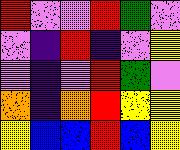[["red", "violet", "violet", "red", "green", "violet"], ["violet", "indigo", "red", "indigo", "violet", "yellow"], ["violet", "indigo", "violet", "red", "green", "violet"], ["orange", "indigo", "orange", "red", "yellow", "yellow"], ["yellow", "blue", "blue", "red", "blue", "yellow"]]